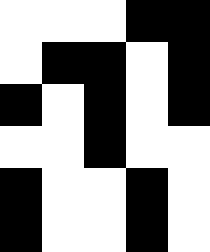[["white", "white", "white", "black", "black"], ["white", "black", "black", "white", "black"], ["black", "white", "black", "white", "black"], ["white", "white", "black", "white", "white"], ["black", "white", "white", "black", "white"], ["black", "white", "white", "black", "white"]]